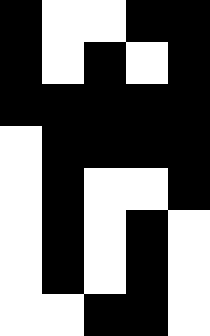[["black", "white", "white", "black", "black"], ["black", "white", "black", "white", "black"], ["black", "black", "black", "black", "black"], ["white", "black", "black", "black", "black"], ["white", "black", "white", "white", "black"], ["white", "black", "white", "black", "white"], ["white", "black", "white", "black", "white"], ["white", "white", "black", "black", "white"]]